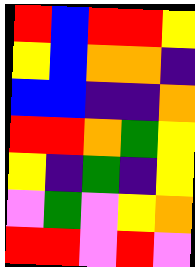[["red", "blue", "red", "red", "yellow"], ["yellow", "blue", "orange", "orange", "indigo"], ["blue", "blue", "indigo", "indigo", "orange"], ["red", "red", "orange", "green", "yellow"], ["yellow", "indigo", "green", "indigo", "yellow"], ["violet", "green", "violet", "yellow", "orange"], ["red", "red", "violet", "red", "violet"]]